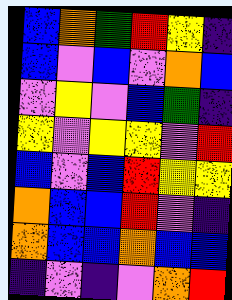[["blue", "orange", "green", "red", "yellow", "indigo"], ["blue", "violet", "blue", "violet", "orange", "blue"], ["violet", "yellow", "violet", "blue", "green", "indigo"], ["yellow", "violet", "yellow", "yellow", "violet", "red"], ["blue", "violet", "blue", "red", "yellow", "yellow"], ["orange", "blue", "blue", "red", "violet", "indigo"], ["orange", "blue", "blue", "orange", "blue", "blue"], ["indigo", "violet", "indigo", "violet", "orange", "red"]]